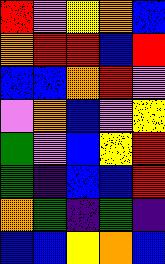[["red", "violet", "yellow", "orange", "blue"], ["orange", "red", "red", "blue", "red"], ["blue", "blue", "orange", "red", "violet"], ["violet", "orange", "blue", "violet", "yellow"], ["green", "violet", "blue", "yellow", "red"], ["green", "indigo", "blue", "blue", "red"], ["orange", "green", "indigo", "green", "indigo"], ["blue", "blue", "yellow", "orange", "blue"]]